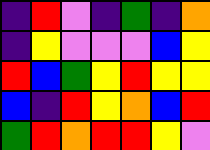[["indigo", "red", "violet", "indigo", "green", "indigo", "orange"], ["indigo", "yellow", "violet", "violet", "violet", "blue", "yellow"], ["red", "blue", "green", "yellow", "red", "yellow", "yellow"], ["blue", "indigo", "red", "yellow", "orange", "blue", "red"], ["green", "red", "orange", "red", "red", "yellow", "violet"]]